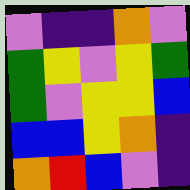[["violet", "indigo", "indigo", "orange", "violet"], ["green", "yellow", "violet", "yellow", "green"], ["green", "violet", "yellow", "yellow", "blue"], ["blue", "blue", "yellow", "orange", "indigo"], ["orange", "red", "blue", "violet", "indigo"]]